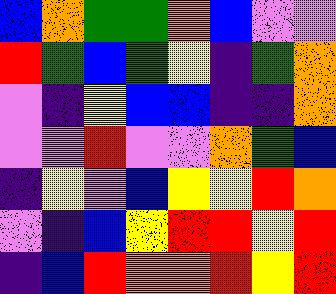[["blue", "orange", "green", "green", "orange", "blue", "violet", "violet"], ["red", "green", "blue", "green", "yellow", "indigo", "green", "orange"], ["violet", "indigo", "yellow", "blue", "blue", "indigo", "indigo", "orange"], ["violet", "violet", "red", "violet", "violet", "orange", "green", "blue"], ["indigo", "yellow", "violet", "blue", "yellow", "yellow", "red", "orange"], ["violet", "indigo", "blue", "yellow", "red", "red", "yellow", "red"], ["indigo", "blue", "red", "orange", "orange", "red", "yellow", "red"]]